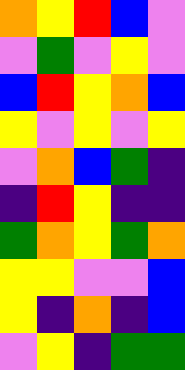[["orange", "yellow", "red", "blue", "violet"], ["violet", "green", "violet", "yellow", "violet"], ["blue", "red", "yellow", "orange", "blue"], ["yellow", "violet", "yellow", "violet", "yellow"], ["violet", "orange", "blue", "green", "indigo"], ["indigo", "red", "yellow", "indigo", "indigo"], ["green", "orange", "yellow", "green", "orange"], ["yellow", "yellow", "violet", "violet", "blue"], ["yellow", "indigo", "orange", "indigo", "blue"], ["violet", "yellow", "indigo", "green", "green"]]